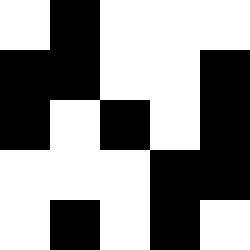[["white", "black", "white", "white", "white"], ["black", "black", "white", "white", "black"], ["black", "white", "black", "white", "black"], ["white", "white", "white", "black", "black"], ["white", "black", "white", "black", "white"]]